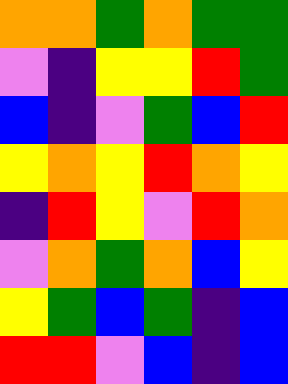[["orange", "orange", "green", "orange", "green", "green"], ["violet", "indigo", "yellow", "yellow", "red", "green"], ["blue", "indigo", "violet", "green", "blue", "red"], ["yellow", "orange", "yellow", "red", "orange", "yellow"], ["indigo", "red", "yellow", "violet", "red", "orange"], ["violet", "orange", "green", "orange", "blue", "yellow"], ["yellow", "green", "blue", "green", "indigo", "blue"], ["red", "red", "violet", "blue", "indigo", "blue"]]